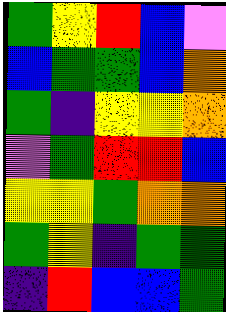[["green", "yellow", "red", "blue", "violet"], ["blue", "green", "green", "blue", "orange"], ["green", "indigo", "yellow", "yellow", "orange"], ["violet", "green", "red", "red", "blue"], ["yellow", "yellow", "green", "orange", "orange"], ["green", "yellow", "indigo", "green", "green"], ["indigo", "red", "blue", "blue", "green"]]